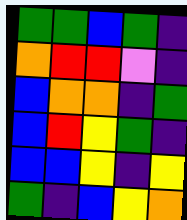[["green", "green", "blue", "green", "indigo"], ["orange", "red", "red", "violet", "indigo"], ["blue", "orange", "orange", "indigo", "green"], ["blue", "red", "yellow", "green", "indigo"], ["blue", "blue", "yellow", "indigo", "yellow"], ["green", "indigo", "blue", "yellow", "orange"]]